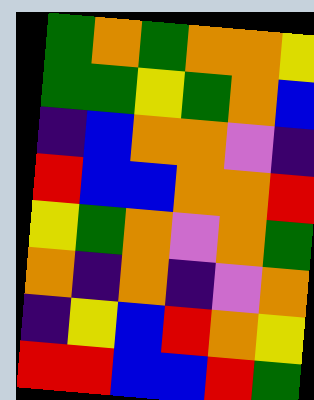[["green", "orange", "green", "orange", "orange", "yellow"], ["green", "green", "yellow", "green", "orange", "blue"], ["indigo", "blue", "orange", "orange", "violet", "indigo"], ["red", "blue", "blue", "orange", "orange", "red"], ["yellow", "green", "orange", "violet", "orange", "green"], ["orange", "indigo", "orange", "indigo", "violet", "orange"], ["indigo", "yellow", "blue", "red", "orange", "yellow"], ["red", "red", "blue", "blue", "red", "green"]]